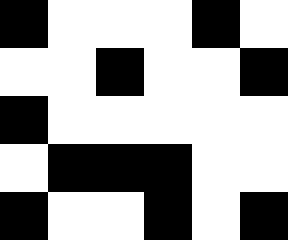[["black", "white", "white", "white", "black", "white"], ["white", "white", "black", "white", "white", "black"], ["black", "white", "white", "white", "white", "white"], ["white", "black", "black", "black", "white", "white"], ["black", "white", "white", "black", "white", "black"]]